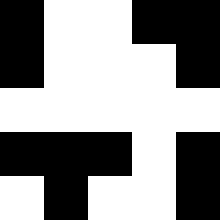[["black", "white", "white", "black", "black"], ["black", "white", "white", "white", "black"], ["white", "white", "white", "white", "white"], ["black", "black", "black", "white", "black"], ["white", "black", "white", "white", "black"]]